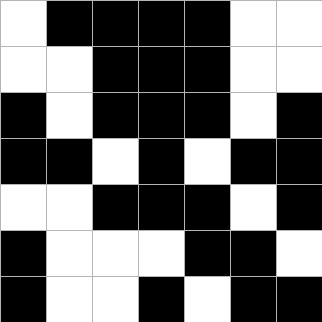[["white", "black", "black", "black", "black", "white", "white"], ["white", "white", "black", "black", "black", "white", "white"], ["black", "white", "black", "black", "black", "white", "black"], ["black", "black", "white", "black", "white", "black", "black"], ["white", "white", "black", "black", "black", "white", "black"], ["black", "white", "white", "white", "black", "black", "white"], ["black", "white", "white", "black", "white", "black", "black"]]